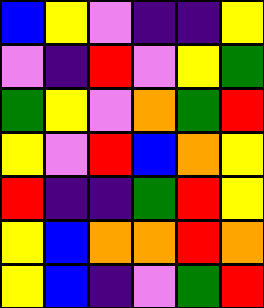[["blue", "yellow", "violet", "indigo", "indigo", "yellow"], ["violet", "indigo", "red", "violet", "yellow", "green"], ["green", "yellow", "violet", "orange", "green", "red"], ["yellow", "violet", "red", "blue", "orange", "yellow"], ["red", "indigo", "indigo", "green", "red", "yellow"], ["yellow", "blue", "orange", "orange", "red", "orange"], ["yellow", "blue", "indigo", "violet", "green", "red"]]